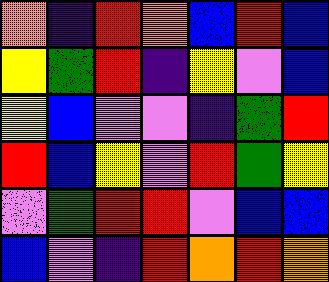[["orange", "indigo", "red", "orange", "blue", "red", "blue"], ["yellow", "green", "red", "indigo", "yellow", "violet", "blue"], ["yellow", "blue", "violet", "violet", "indigo", "green", "red"], ["red", "blue", "yellow", "violet", "red", "green", "yellow"], ["violet", "green", "red", "red", "violet", "blue", "blue"], ["blue", "violet", "indigo", "red", "orange", "red", "orange"]]